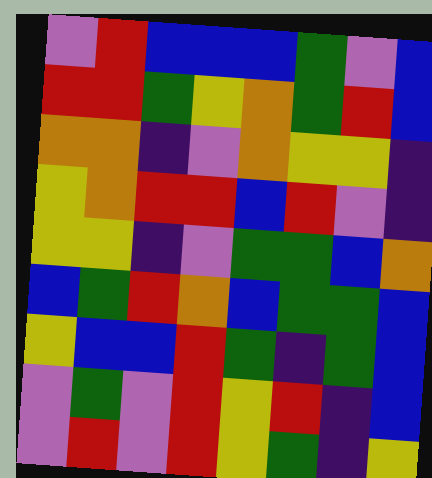[["violet", "red", "blue", "blue", "blue", "green", "violet", "blue"], ["red", "red", "green", "yellow", "orange", "green", "red", "blue"], ["orange", "orange", "indigo", "violet", "orange", "yellow", "yellow", "indigo"], ["yellow", "orange", "red", "red", "blue", "red", "violet", "indigo"], ["yellow", "yellow", "indigo", "violet", "green", "green", "blue", "orange"], ["blue", "green", "red", "orange", "blue", "green", "green", "blue"], ["yellow", "blue", "blue", "red", "green", "indigo", "green", "blue"], ["violet", "green", "violet", "red", "yellow", "red", "indigo", "blue"], ["violet", "red", "violet", "red", "yellow", "green", "indigo", "yellow"]]